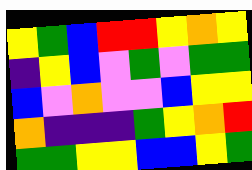[["yellow", "green", "blue", "red", "red", "yellow", "orange", "yellow"], ["indigo", "yellow", "blue", "violet", "green", "violet", "green", "green"], ["blue", "violet", "orange", "violet", "violet", "blue", "yellow", "yellow"], ["orange", "indigo", "indigo", "indigo", "green", "yellow", "orange", "red"], ["green", "green", "yellow", "yellow", "blue", "blue", "yellow", "green"]]